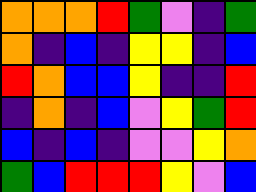[["orange", "orange", "orange", "red", "green", "violet", "indigo", "green"], ["orange", "indigo", "blue", "indigo", "yellow", "yellow", "indigo", "blue"], ["red", "orange", "blue", "blue", "yellow", "indigo", "indigo", "red"], ["indigo", "orange", "indigo", "blue", "violet", "yellow", "green", "red"], ["blue", "indigo", "blue", "indigo", "violet", "violet", "yellow", "orange"], ["green", "blue", "red", "red", "red", "yellow", "violet", "blue"]]